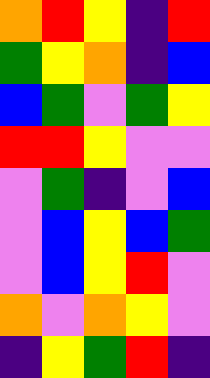[["orange", "red", "yellow", "indigo", "red"], ["green", "yellow", "orange", "indigo", "blue"], ["blue", "green", "violet", "green", "yellow"], ["red", "red", "yellow", "violet", "violet"], ["violet", "green", "indigo", "violet", "blue"], ["violet", "blue", "yellow", "blue", "green"], ["violet", "blue", "yellow", "red", "violet"], ["orange", "violet", "orange", "yellow", "violet"], ["indigo", "yellow", "green", "red", "indigo"]]